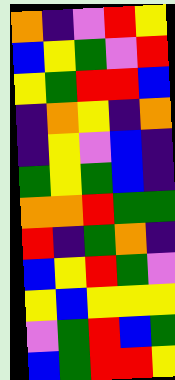[["orange", "indigo", "violet", "red", "yellow"], ["blue", "yellow", "green", "violet", "red"], ["yellow", "green", "red", "red", "blue"], ["indigo", "orange", "yellow", "indigo", "orange"], ["indigo", "yellow", "violet", "blue", "indigo"], ["green", "yellow", "green", "blue", "indigo"], ["orange", "orange", "red", "green", "green"], ["red", "indigo", "green", "orange", "indigo"], ["blue", "yellow", "red", "green", "violet"], ["yellow", "blue", "yellow", "yellow", "yellow"], ["violet", "green", "red", "blue", "green"], ["blue", "green", "red", "red", "yellow"]]